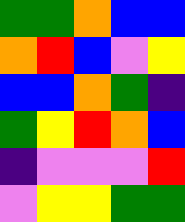[["green", "green", "orange", "blue", "blue"], ["orange", "red", "blue", "violet", "yellow"], ["blue", "blue", "orange", "green", "indigo"], ["green", "yellow", "red", "orange", "blue"], ["indigo", "violet", "violet", "violet", "red"], ["violet", "yellow", "yellow", "green", "green"]]